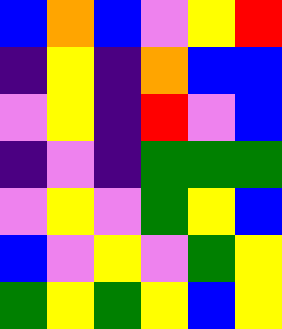[["blue", "orange", "blue", "violet", "yellow", "red"], ["indigo", "yellow", "indigo", "orange", "blue", "blue"], ["violet", "yellow", "indigo", "red", "violet", "blue"], ["indigo", "violet", "indigo", "green", "green", "green"], ["violet", "yellow", "violet", "green", "yellow", "blue"], ["blue", "violet", "yellow", "violet", "green", "yellow"], ["green", "yellow", "green", "yellow", "blue", "yellow"]]